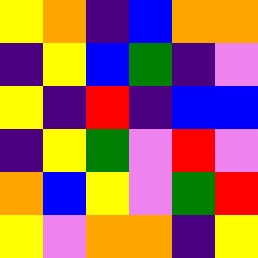[["yellow", "orange", "indigo", "blue", "orange", "orange"], ["indigo", "yellow", "blue", "green", "indigo", "violet"], ["yellow", "indigo", "red", "indigo", "blue", "blue"], ["indigo", "yellow", "green", "violet", "red", "violet"], ["orange", "blue", "yellow", "violet", "green", "red"], ["yellow", "violet", "orange", "orange", "indigo", "yellow"]]